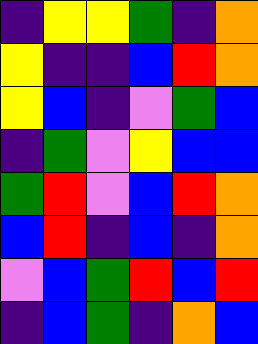[["indigo", "yellow", "yellow", "green", "indigo", "orange"], ["yellow", "indigo", "indigo", "blue", "red", "orange"], ["yellow", "blue", "indigo", "violet", "green", "blue"], ["indigo", "green", "violet", "yellow", "blue", "blue"], ["green", "red", "violet", "blue", "red", "orange"], ["blue", "red", "indigo", "blue", "indigo", "orange"], ["violet", "blue", "green", "red", "blue", "red"], ["indigo", "blue", "green", "indigo", "orange", "blue"]]